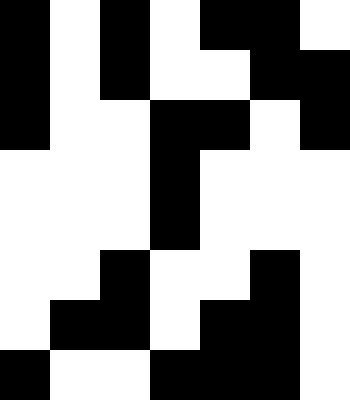[["black", "white", "black", "white", "black", "black", "white"], ["black", "white", "black", "white", "white", "black", "black"], ["black", "white", "white", "black", "black", "white", "black"], ["white", "white", "white", "black", "white", "white", "white"], ["white", "white", "white", "black", "white", "white", "white"], ["white", "white", "black", "white", "white", "black", "white"], ["white", "black", "black", "white", "black", "black", "white"], ["black", "white", "white", "black", "black", "black", "white"]]